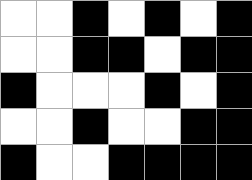[["white", "white", "black", "white", "black", "white", "black"], ["white", "white", "black", "black", "white", "black", "black"], ["black", "white", "white", "white", "black", "white", "black"], ["white", "white", "black", "white", "white", "black", "black"], ["black", "white", "white", "black", "black", "black", "black"]]